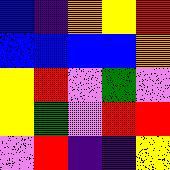[["blue", "indigo", "orange", "yellow", "red"], ["blue", "blue", "blue", "blue", "orange"], ["yellow", "red", "violet", "green", "violet"], ["yellow", "green", "violet", "red", "red"], ["violet", "red", "indigo", "indigo", "yellow"]]